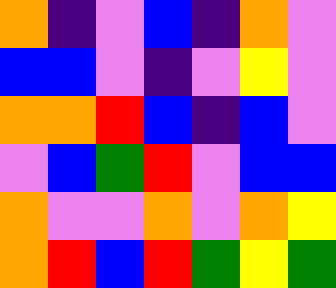[["orange", "indigo", "violet", "blue", "indigo", "orange", "violet"], ["blue", "blue", "violet", "indigo", "violet", "yellow", "violet"], ["orange", "orange", "red", "blue", "indigo", "blue", "violet"], ["violet", "blue", "green", "red", "violet", "blue", "blue"], ["orange", "violet", "violet", "orange", "violet", "orange", "yellow"], ["orange", "red", "blue", "red", "green", "yellow", "green"]]